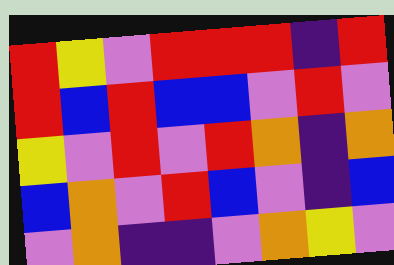[["red", "yellow", "violet", "red", "red", "red", "indigo", "red"], ["red", "blue", "red", "blue", "blue", "violet", "red", "violet"], ["yellow", "violet", "red", "violet", "red", "orange", "indigo", "orange"], ["blue", "orange", "violet", "red", "blue", "violet", "indigo", "blue"], ["violet", "orange", "indigo", "indigo", "violet", "orange", "yellow", "violet"]]